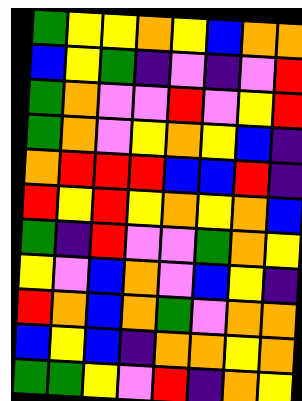[["green", "yellow", "yellow", "orange", "yellow", "blue", "orange", "orange"], ["blue", "yellow", "green", "indigo", "violet", "indigo", "violet", "red"], ["green", "orange", "violet", "violet", "red", "violet", "yellow", "red"], ["green", "orange", "violet", "yellow", "orange", "yellow", "blue", "indigo"], ["orange", "red", "red", "red", "blue", "blue", "red", "indigo"], ["red", "yellow", "red", "yellow", "orange", "yellow", "orange", "blue"], ["green", "indigo", "red", "violet", "violet", "green", "orange", "yellow"], ["yellow", "violet", "blue", "orange", "violet", "blue", "yellow", "indigo"], ["red", "orange", "blue", "orange", "green", "violet", "orange", "orange"], ["blue", "yellow", "blue", "indigo", "orange", "orange", "yellow", "orange"], ["green", "green", "yellow", "violet", "red", "indigo", "orange", "yellow"]]